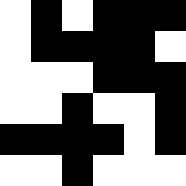[["white", "black", "white", "black", "black", "black"], ["white", "black", "black", "black", "black", "white"], ["white", "white", "white", "black", "black", "black"], ["white", "white", "black", "white", "white", "black"], ["black", "black", "black", "black", "white", "black"], ["white", "white", "black", "white", "white", "white"]]